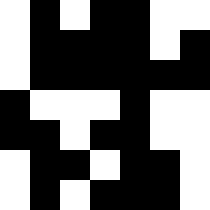[["white", "black", "white", "black", "black", "white", "white"], ["white", "black", "black", "black", "black", "white", "black"], ["white", "black", "black", "black", "black", "black", "black"], ["black", "white", "white", "white", "black", "white", "white"], ["black", "black", "white", "black", "black", "white", "white"], ["white", "black", "black", "white", "black", "black", "white"], ["white", "black", "white", "black", "black", "black", "white"]]